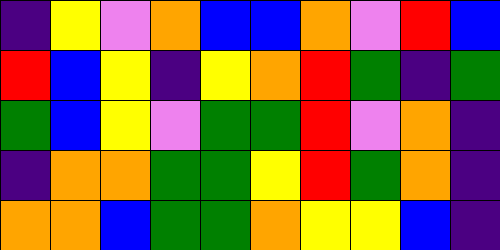[["indigo", "yellow", "violet", "orange", "blue", "blue", "orange", "violet", "red", "blue"], ["red", "blue", "yellow", "indigo", "yellow", "orange", "red", "green", "indigo", "green"], ["green", "blue", "yellow", "violet", "green", "green", "red", "violet", "orange", "indigo"], ["indigo", "orange", "orange", "green", "green", "yellow", "red", "green", "orange", "indigo"], ["orange", "orange", "blue", "green", "green", "orange", "yellow", "yellow", "blue", "indigo"]]